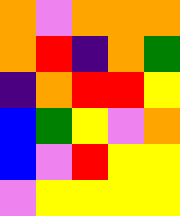[["orange", "violet", "orange", "orange", "orange"], ["orange", "red", "indigo", "orange", "green"], ["indigo", "orange", "red", "red", "yellow"], ["blue", "green", "yellow", "violet", "orange"], ["blue", "violet", "red", "yellow", "yellow"], ["violet", "yellow", "yellow", "yellow", "yellow"]]